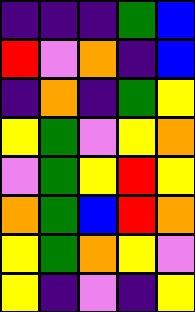[["indigo", "indigo", "indigo", "green", "blue"], ["red", "violet", "orange", "indigo", "blue"], ["indigo", "orange", "indigo", "green", "yellow"], ["yellow", "green", "violet", "yellow", "orange"], ["violet", "green", "yellow", "red", "yellow"], ["orange", "green", "blue", "red", "orange"], ["yellow", "green", "orange", "yellow", "violet"], ["yellow", "indigo", "violet", "indigo", "yellow"]]